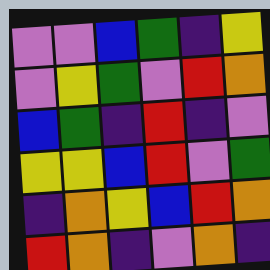[["violet", "violet", "blue", "green", "indigo", "yellow"], ["violet", "yellow", "green", "violet", "red", "orange"], ["blue", "green", "indigo", "red", "indigo", "violet"], ["yellow", "yellow", "blue", "red", "violet", "green"], ["indigo", "orange", "yellow", "blue", "red", "orange"], ["red", "orange", "indigo", "violet", "orange", "indigo"]]